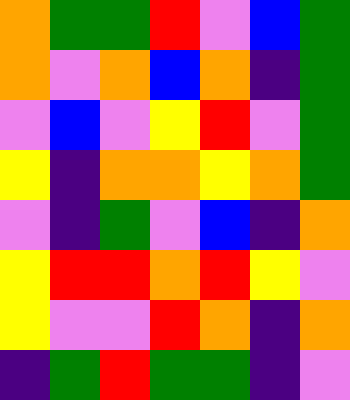[["orange", "green", "green", "red", "violet", "blue", "green"], ["orange", "violet", "orange", "blue", "orange", "indigo", "green"], ["violet", "blue", "violet", "yellow", "red", "violet", "green"], ["yellow", "indigo", "orange", "orange", "yellow", "orange", "green"], ["violet", "indigo", "green", "violet", "blue", "indigo", "orange"], ["yellow", "red", "red", "orange", "red", "yellow", "violet"], ["yellow", "violet", "violet", "red", "orange", "indigo", "orange"], ["indigo", "green", "red", "green", "green", "indigo", "violet"]]